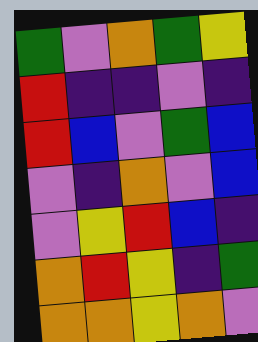[["green", "violet", "orange", "green", "yellow"], ["red", "indigo", "indigo", "violet", "indigo"], ["red", "blue", "violet", "green", "blue"], ["violet", "indigo", "orange", "violet", "blue"], ["violet", "yellow", "red", "blue", "indigo"], ["orange", "red", "yellow", "indigo", "green"], ["orange", "orange", "yellow", "orange", "violet"]]